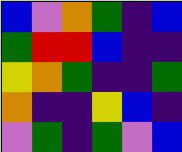[["blue", "violet", "orange", "green", "indigo", "blue"], ["green", "red", "red", "blue", "indigo", "indigo"], ["yellow", "orange", "green", "indigo", "indigo", "green"], ["orange", "indigo", "indigo", "yellow", "blue", "indigo"], ["violet", "green", "indigo", "green", "violet", "blue"]]